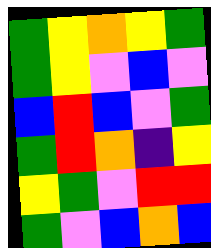[["green", "yellow", "orange", "yellow", "green"], ["green", "yellow", "violet", "blue", "violet"], ["blue", "red", "blue", "violet", "green"], ["green", "red", "orange", "indigo", "yellow"], ["yellow", "green", "violet", "red", "red"], ["green", "violet", "blue", "orange", "blue"]]